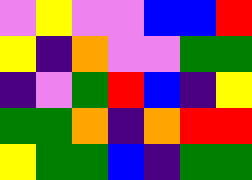[["violet", "yellow", "violet", "violet", "blue", "blue", "red"], ["yellow", "indigo", "orange", "violet", "violet", "green", "green"], ["indigo", "violet", "green", "red", "blue", "indigo", "yellow"], ["green", "green", "orange", "indigo", "orange", "red", "red"], ["yellow", "green", "green", "blue", "indigo", "green", "green"]]